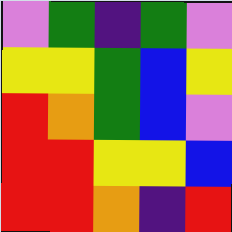[["violet", "green", "indigo", "green", "violet"], ["yellow", "yellow", "green", "blue", "yellow"], ["red", "orange", "green", "blue", "violet"], ["red", "red", "yellow", "yellow", "blue"], ["red", "red", "orange", "indigo", "red"]]